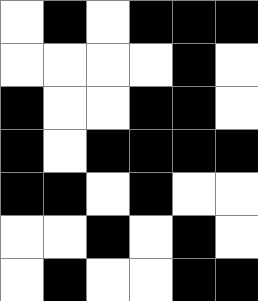[["white", "black", "white", "black", "black", "black"], ["white", "white", "white", "white", "black", "white"], ["black", "white", "white", "black", "black", "white"], ["black", "white", "black", "black", "black", "black"], ["black", "black", "white", "black", "white", "white"], ["white", "white", "black", "white", "black", "white"], ["white", "black", "white", "white", "black", "black"]]